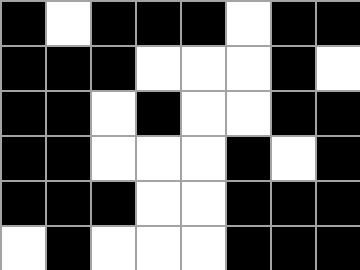[["black", "white", "black", "black", "black", "white", "black", "black"], ["black", "black", "black", "white", "white", "white", "black", "white"], ["black", "black", "white", "black", "white", "white", "black", "black"], ["black", "black", "white", "white", "white", "black", "white", "black"], ["black", "black", "black", "white", "white", "black", "black", "black"], ["white", "black", "white", "white", "white", "black", "black", "black"]]